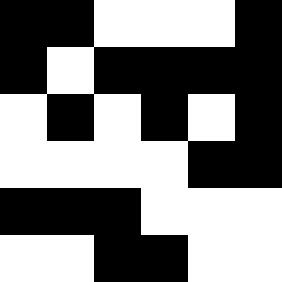[["black", "black", "white", "white", "white", "black"], ["black", "white", "black", "black", "black", "black"], ["white", "black", "white", "black", "white", "black"], ["white", "white", "white", "white", "black", "black"], ["black", "black", "black", "white", "white", "white"], ["white", "white", "black", "black", "white", "white"]]